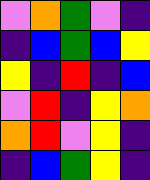[["violet", "orange", "green", "violet", "indigo"], ["indigo", "blue", "green", "blue", "yellow"], ["yellow", "indigo", "red", "indigo", "blue"], ["violet", "red", "indigo", "yellow", "orange"], ["orange", "red", "violet", "yellow", "indigo"], ["indigo", "blue", "green", "yellow", "indigo"]]